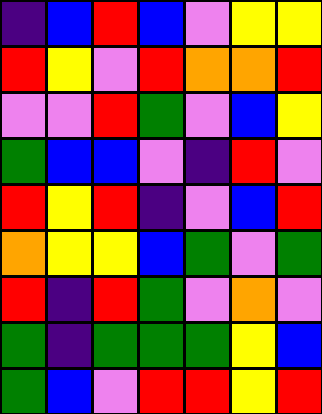[["indigo", "blue", "red", "blue", "violet", "yellow", "yellow"], ["red", "yellow", "violet", "red", "orange", "orange", "red"], ["violet", "violet", "red", "green", "violet", "blue", "yellow"], ["green", "blue", "blue", "violet", "indigo", "red", "violet"], ["red", "yellow", "red", "indigo", "violet", "blue", "red"], ["orange", "yellow", "yellow", "blue", "green", "violet", "green"], ["red", "indigo", "red", "green", "violet", "orange", "violet"], ["green", "indigo", "green", "green", "green", "yellow", "blue"], ["green", "blue", "violet", "red", "red", "yellow", "red"]]